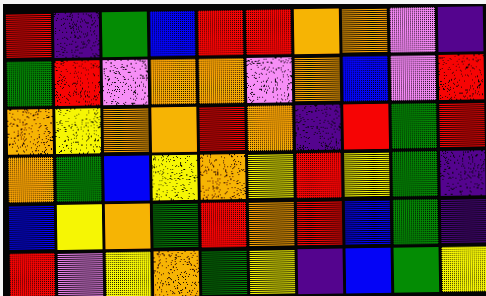[["red", "indigo", "green", "blue", "red", "red", "orange", "orange", "violet", "indigo"], ["green", "red", "violet", "orange", "orange", "violet", "orange", "blue", "violet", "red"], ["orange", "yellow", "orange", "orange", "red", "orange", "indigo", "red", "green", "red"], ["orange", "green", "blue", "yellow", "orange", "yellow", "red", "yellow", "green", "indigo"], ["blue", "yellow", "orange", "green", "red", "orange", "red", "blue", "green", "indigo"], ["red", "violet", "yellow", "orange", "green", "yellow", "indigo", "blue", "green", "yellow"]]